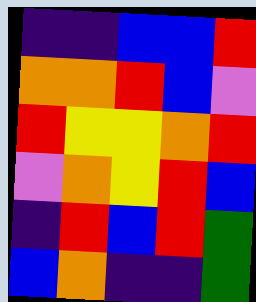[["indigo", "indigo", "blue", "blue", "red"], ["orange", "orange", "red", "blue", "violet"], ["red", "yellow", "yellow", "orange", "red"], ["violet", "orange", "yellow", "red", "blue"], ["indigo", "red", "blue", "red", "green"], ["blue", "orange", "indigo", "indigo", "green"]]